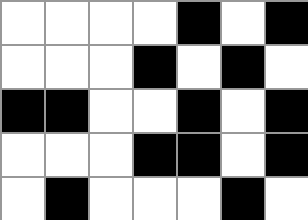[["white", "white", "white", "white", "black", "white", "black"], ["white", "white", "white", "black", "white", "black", "white"], ["black", "black", "white", "white", "black", "white", "black"], ["white", "white", "white", "black", "black", "white", "black"], ["white", "black", "white", "white", "white", "black", "white"]]